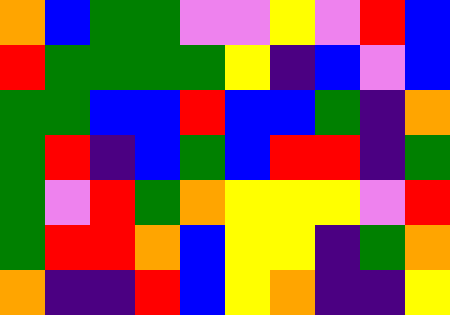[["orange", "blue", "green", "green", "violet", "violet", "yellow", "violet", "red", "blue"], ["red", "green", "green", "green", "green", "yellow", "indigo", "blue", "violet", "blue"], ["green", "green", "blue", "blue", "red", "blue", "blue", "green", "indigo", "orange"], ["green", "red", "indigo", "blue", "green", "blue", "red", "red", "indigo", "green"], ["green", "violet", "red", "green", "orange", "yellow", "yellow", "yellow", "violet", "red"], ["green", "red", "red", "orange", "blue", "yellow", "yellow", "indigo", "green", "orange"], ["orange", "indigo", "indigo", "red", "blue", "yellow", "orange", "indigo", "indigo", "yellow"]]